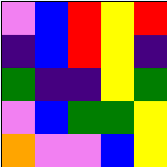[["violet", "blue", "red", "yellow", "red"], ["indigo", "blue", "red", "yellow", "indigo"], ["green", "indigo", "indigo", "yellow", "green"], ["violet", "blue", "green", "green", "yellow"], ["orange", "violet", "violet", "blue", "yellow"]]